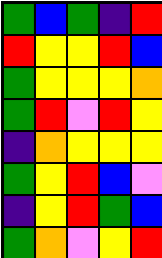[["green", "blue", "green", "indigo", "red"], ["red", "yellow", "yellow", "red", "blue"], ["green", "yellow", "yellow", "yellow", "orange"], ["green", "red", "violet", "red", "yellow"], ["indigo", "orange", "yellow", "yellow", "yellow"], ["green", "yellow", "red", "blue", "violet"], ["indigo", "yellow", "red", "green", "blue"], ["green", "orange", "violet", "yellow", "red"]]